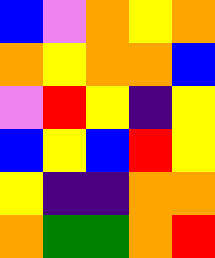[["blue", "violet", "orange", "yellow", "orange"], ["orange", "yellow", "orange", "orange", "blue"], ["violet", "red", "yellow", "indigo", "yellow"], ["blue", "yellow", "blue", "red", "yellow"], ["yellow", "indigo", "indigo", "orange", "orange"], ["orange", "green", "green", "orange", "red"]]